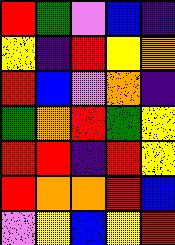[["red", "green", "violet", "blue", "indigo"], ["yellow", "indigo", "red", "yellow", "orange"], ["red", "blue", "violet", "orange", "indigo"], ["green", "orange", "red", "green", "yellow"], ["red", "red", "indigo", "red", "yellow"], ["red", "orange", "orange", "red", "blue"], ["violet", "yellow", "blue", "yellow", "red"]]